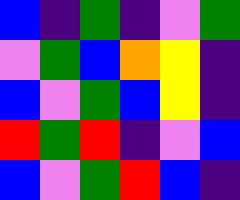[["blue", "indigo", "green", "indigo", "violet", "green"], ["violet", "green", "blue", "orange", "yellow", "indigo"], ["blue", "violet", "green", "blue", "yellow", "indigo"], ["red", "green", "red", "indigo", "violet", "blue"], ["blue", "violet", "green", "red", "blue", "indigo"]]